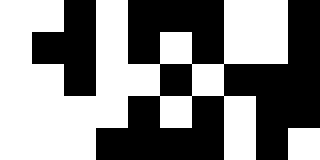[["white", "white", "black", "white", "black", "black", "black", "white", "white", "black"], ["white", "black", "black", "white", "black", "white", "black", "white", "white", "black"], ["white", "white", "black", "white", "white", "black", "white", "black", "black", "black"], ["white", "white", "white", "white", "black", "white", "black", "white", "black", "black"], ["white", "white", "white", "black", "black", "black", "black", "white", "black", "white"]]